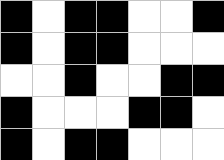[["black", "white", "black", "black", "white", "white", "black"], ["black", "white", "black", "black", "white", "white", "white"], ["white", "white", "black", "white", "white", "black", "black"], ["black", "white", "white", "white", "black", "black", "white"], ["black", "white", "black", "black", "white", "white", "white"]]